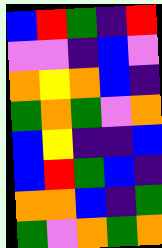[["blue", "red", "green", "indigo", "red"], ["violet", "violet", "indigo", "blue", "violet"], ["orange", "yellow", "orange", "blue", "indigo"], ["green", "orange", "green", "violet", "orange"], ["blue", "yellow", "indigo", "indigo", "blue"], ["blue", "red", "green", "blue", "indigo"], ["orange", "orange", "blue", "indigo", "green"], ["green", "violet", "orange", "green", "orange"]]